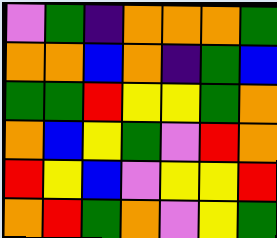[["violet", "green", "indigo", "orange", "orange", "orange", "green"], ["orange", "orange", "blue", "orange", "indigo", "green", "blue"], ["green", "green", "red", "yellow", "yellow", "green", "orange"], ["orange", "blue", "yellow", "green", "violet", "red", "orange"], ["red", "yellow", "blue", "violet", "yellow", "yellow", "red"], ["orange", "red", "green", "orange", "violet", "yellow", "green"]]